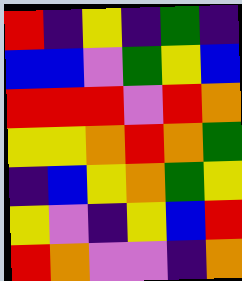[["red", "indigo", "yellow", "indigo", "green", "indigo"], ["blue", "blue", "violet", "green", "yellow", "blue"], ["red", "red", "red", "violet", "red", "orange"], ["yellow", "yellow", "orange", "red", "orange", "green"], ["indigo", "blue", "yellow", "orange", "green", "yellow"], ["yellow", "violet", "indigo", "yellow", "blue", "red"], ["red", "orange", "violet", "violet", "indigo", "orange"]]